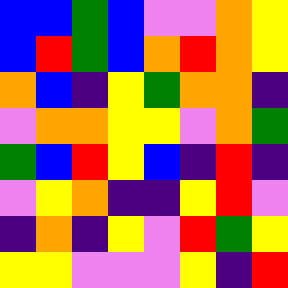[["blue", "blue", "green", "blue", "violet", "violet", "orange", "yellow"], ["blue", "red", "green", "blue", "orange", "red", "orange", "yellow"], ["orange", "blue", "indigo", "yellow", "green", "orange", "orange", "indigo"], ["violet", "orange", "orange", "yellow", "yellow", "violet", "orange", "green"], ["green", "blue", "red", "yellow", "blue", "indigo", "red", "indigo"], ["violet", "yellow", "orange", "indigo", "indigo", "yellow", "red", "violet"], ["indigo", "orange", "indigo", "yellow", "violet", "red", "green", "yellow"], ["yellow", "yellow", "violet", "violet", "violet", "yellow", "indigo", "red"]]